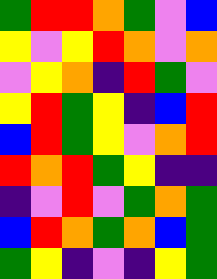[["green", "red", "red", "orange", "green", "violet", "blue"], ["yellow", "violet", "yellow", "red", "orange", "violet", "orange"], ["violet", "yellow", "orange", "indigo", "red", "green", "violet"], ["yellow", "red", "green", "yellow", "indigo", "blue", "red"], ["blue", "red", "green", "yellow", "violet", "orange", "red"], ["red", "orange", "red", "green", "yellow", "indigo", "indigo"], ["indigo", "violet", "red", "violet", "green", "orange", "green"], ["blue", "red", "orange", "green", "orange", "blue", "green"], ["green", "yellow", "indigo", "violet", "indigo", "yellow", "green"]]